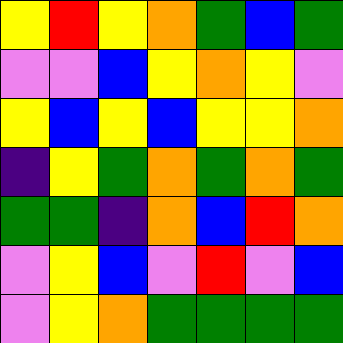[["yellow", "red", "yellow", "orange", "green", "blue", "green"], ["violet", "violet", "blue", "yellow", "orange", "yellow", "violet"], ["yellow", "blue", "yellow", "blue", "yellow", "yellow", "orange"], ["indigo", "yellow", "green", "orange", "green", "orange", "green"], ["green", "green", "indigo", "orange", "blue", "red", "orange"], ["violet", "yellow", "blue", "violet", "red", "violet", "blue"], ["violet", "yellow", "orange", "green", "green", "green", "green"]]